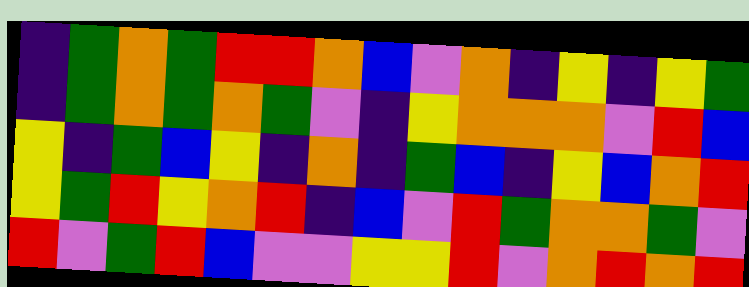[["indigo", "green", "orange", "green", "red", "red", "orange", "blue", "violet", "orange", "indigo", "yellow", "indigo", "yellow", "green"], ["indigo", "green", "orange", "green", "orange", "green", "violet", "indigo", "yellow", "orange", "orange", "orange", "violet", "red", "blue"], ["yellow", "indigo", "green", "blue", "yellow", "indigo", "orange", "indigo", "green", "blue", "indigo", "yellow", "blue", "orange", "red"], ["yellow", "green", "red", "yellow", "orange", "red", "indigo", "blue", "violet", "red", "green", "orange", "orange", "green", "violet"], ["red", "violet", "green", "red", "blue", "violet", "violet", "yellow", "yellow", "red", "violet", "orange", "red", "orange", "red"]]